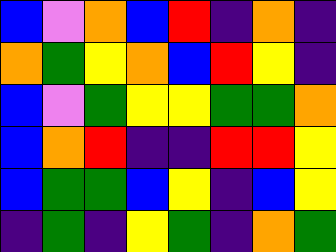[["blue", "violet", "orange", "blue", "red", "indigo", "orange", "indigo"], ["orange", "green", "yellow", "orange", "blue", "red", "yellow", "indigo"], ["blue", "violet", "green", "yellow", "yellow", "green", "green", "orange"], ["blue", "orange", "red", "indigo", "indigo", "red", "red", "yellow"], ["blue", "green", "green", "blue", "yellow", "indigo", "blue", "yellow"], ["indigo", "green", "indigo", "yellow", "green", "indigo", "orange", "green"]]